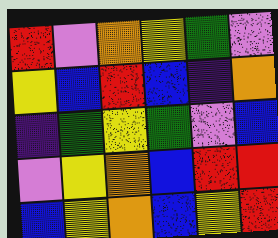[["red", "violet", "orange", "yellow", "green", "violet"], ["yellow", "blue", "red", "blue", "indigo", "orange"], ["indigo", "green", "yellow", "green", "violet", "blue"], ["violet", "yellow", "orange", "blue", "red", "red"], ["blue", "yellow", "orange", "blue", "yellow", "red"]]